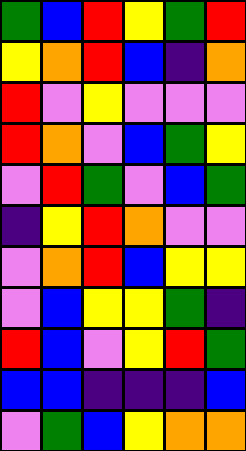[["green", "blue", "red", "yellow", "green", "red"], ["yellow", "orange", "red", "blue", "indigo", "orange"], ["red", "violet", "yellow", "violet", "violet", "violet"], ["red", "orange", "violet", "blue", "green", "yellow"], ["violet", "red", "green", "violet", "blue", "green"], ["indigo", "yellow", "red", "orange", "violet", "violet"], ["violet", "orange", "red", "blue", "yellow", "yellow"], ["violet", "blue", "yellow", "yellow", "green", "indigo"], ["red", "blue", "violet", "yellow", "red", "green"], ["blue", "blue", "indigo", "indigo", "indigo", "blue"], ["violet", "green", "blue", "yellow", "orange", "orange"]]